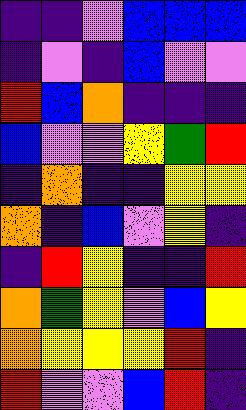[["indigo", "indigo", "violet", "blue", "blue", "blue"], ["indigo", "violet", "indigo", "blue", "violet", "violet"], ["red", "blue", "orange", "indigo", "indigo", "indigo"], ["blue", "violet", "violet", "yellow", "green", "red"], ["indigo", "orange", "indigo", "indigo", "yellow", "yellow"], ["orange", "indigo", "blue", "violet", "yellow", "indigo"], ["indigo", "red", "yellow", "indigo", "indigo", "red"], ["orange", "green", "yellow", "violet", "blue", "yellow"], ["orange", "yellow", "yellow", "yellow", "red", "indigo"], ["red", "violet", "violet", "blue", "red", "indigo"]]